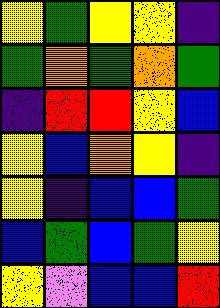[["yellow", "green", "yellow", "yellow", "indigo"], ["green", "orange", "green", "orange", "green"], ["indigo", "red", "red", "yellow", "blue"], ["yellow", "blue", "orange", "yellow", "indigo"], ["yellow", "indigo", "blue", "blue", "green"], ["blue", "green", "blue", "green", "yellow"], ["yellow", "violet", "blue", "blue", "red"]]